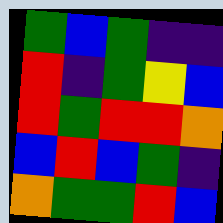[["green", "blue", "green", "indigo", "indigo"], ["red", "indigo", "green", "yellow", "blue"], ["red", "green", "red", "red", "orange"], ["blue", "red", "blue", "green", "indigo"], ["orange", "green", "green", "red", "blue"]]